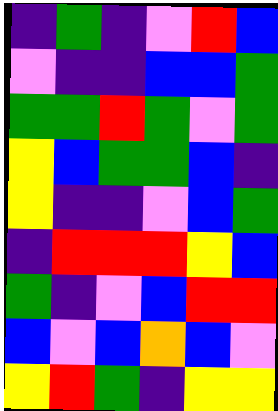[["indigo", "green", "indigo", "violet", "red", "blue"], ["violet", "indigo", "indigo", "blue", "blue", "green"], ["green", "green", "red", "green", "violet", "green"], ["yellow", "blue", "green", "green", "blue", "indigo"], ["yellow", "indigo", "indigo", "violet", "blue", "green"], ["indigo", "red", "red", "red", "yellow", "blue"], ["green", "indigo", "violet", "blue", "red", "red"], ["blue", "violet", "blue", "orange", "blue", "violet"], ["yellow", "red", "green", "indigo", "yellow", "yellow"]]